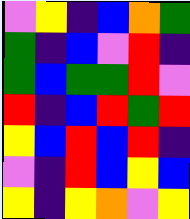[["violet", "yellow", "indigo", "blue", "orange", "green"], ["green", "indigo", "blue", "violet", "red", "indigo"], ["green", "blue", "green", "green", "red", "violet"], ["red", "indigo", "blue", "red", "green", "red"], ["yellow", "blue", "red", "blue", "red", "indigo"], ["violet", "indigo", "red", "blue", "yellow", "blue"], ["yellow", "indigo", "yellow", "orange", "violet", "yellow"]]